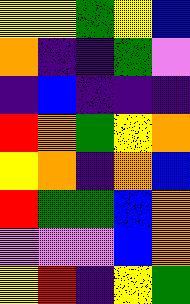[["yellow", "yellow", "green", "yellow", "blue"], ["orange", "indigo", "indigo", "green", "violet"], ["indigo", "blue", "indigo", "indigo", "indigo"], ["red", "orange", "green", "yellow", "orange"], ["yellow", "orange", "indigo", "orange", "blue"], ["red", "green", "green", "blue", "orange"], ["violet", "violet", "violet", "blue", "orange"], ["yellow", "red", "indigo", "yellow", "green"]]